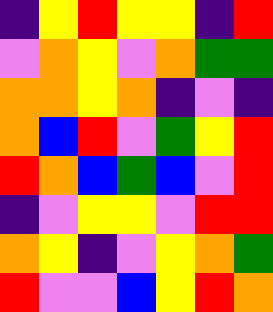[["indigo", "yellow", "red", "yellow", "yellow", "indigo", "red"], ["violet", "orange", "yellow", "violet", "orange", "green", "green"], ["orange", "orange", "yellow", "orange", "indigo", "violet", "indigo"], ["orange", "blue", "red", "violet", "green", "yellow", "red"], ["red", "orange", "blue", "green", "blue", "violet", "red"], ["indigo", "violet", "yellow", "yellow", "violet", "red", "red"], ["orange", "yellow", "indigo", "violet", "yellow", "orange", "green"], ["red", "violet", "violet", "blue", "yellow", "red", "orange"]]